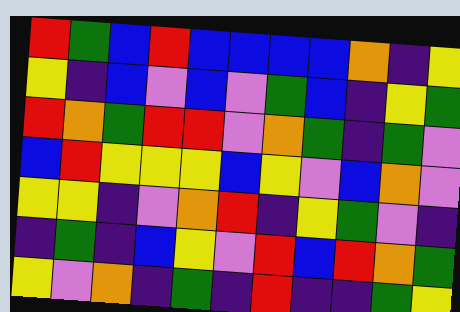[["red", "green", "blue", "red", "blue", "blue", "blue", "blue", "orange", "indigo", "yellow"], ["yellow", "indigo", "blue", "violet", "blue", "violet", "green", "blue", "indigo", "yellow", "green"], ["red", "orange", "green", "red", "red", "violet", "orange", "green", "indigo", "green", "violet"], ["blue", "red", "yellow", "yellow", "yellow", "blue", "yellow", "violet", "blue", "orange", "violet"], ["yellow", "yellow", "indigo", "violet", "orange", "red", "indigo", "yellow", "green", "violet", "indigo"], ["indigo", "green", "indigo", "blue", "yellow", "violet", "red", "blue", "red", "orange", "green"], ["yellow", "violet", "orange", "indigo", "green", "indigo", "red", "indigo", "indigo", "green", "yellow"]]